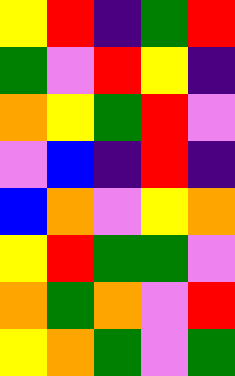[["yellow", "red", "indigo", "green", "red"], ["green", "violet", "red", "yellow", "indigo"], ["orange", "yellow", "green", "red", "violet"], ["violet", "blue", "indigo", "red", "indigo"], ["blue", "orange", "violet", "yellow", "orange"], ["yellow", "red", "green", "green", "violet"], ["orange", "green", "orange", "violet", "red"], ["yellow", "orange", "green", "violet", "green"]]